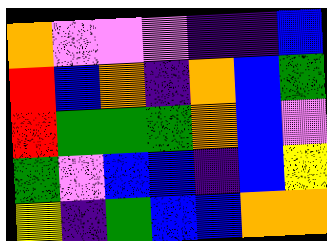[["orange", "violet", "violet", "violet", "indigo", "indigo", "blue"], ["red", "blue", "orange", "indigo", "orange", "blue", "green"], ["red", "green", "green", "green", "orange", "blue", "violet"], ["green", "violet", "blue", "blue", "indigo", "blue", "yellow"], ["yellow", "indigo", "green", "blue", "blue", "orange", "orange"]]